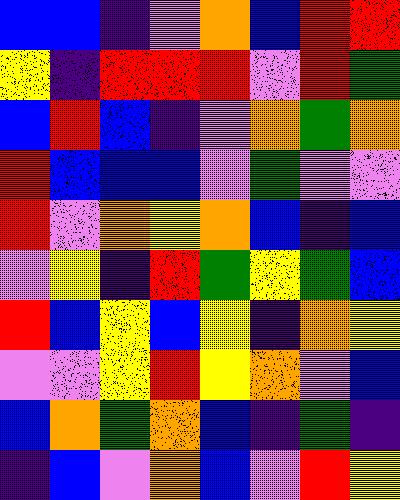[["blue", "blue", "indigo", "violet", "orange", "blue", "red", "red"], ["yellow", "indigo", "red", "red", "red", "violet", "red", "green"], ["blue", "red", "blue", "indigo", "violet", "orange", "green", "orange"], ["red", "blue", "blue", "blue", "violet", "green", "violet", "violet"], ["red", "violet", "orange", "yellow", "orange", "blue", "indigo", "blue"], ["violet", "yellow", "indigo", "red", "green", "yellow", "green", "blue"], ["red", "blue", "yellow", "blue", "yellow", "indigo", "orange", "yellow"], ["violet", "violet", "yellow", "red", "yellow", "orange", "violet", "blue"], ["blue", "orange", "green", "orange", "blue", "indigo", "green", "indigo"], ["indigo", "blue", "violet", "orange", "blue", "violet", "red", "yellow"]]